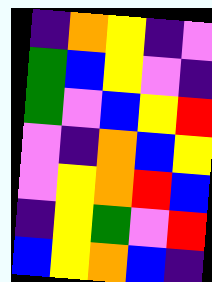[["indigo", "orange", "yellow", "indigo", "violet"], ["green", "blue", "yellow", "violet", "indigo"], ["green", "violet", "blue", "yellow", "red"], ["violet", "indigo", "orange", "blue", "yellow"], ["violet", "yellow", "orange", "red", "blue"], ["indigo", "yellow", "green", "violet", "red"], ["blue", "yellow", "orange", "blue", "indigo"]]